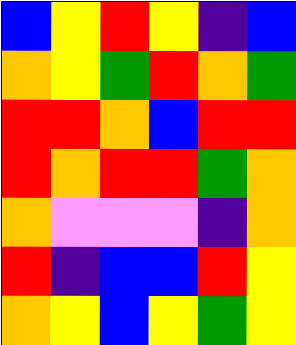[["blue", "yellow", "red", "yellow", "indigo", "blue"], ["orange", "yellow", "green", "red", "orange", "green"], ["red", "red", "orange", "blue", "red", "red"], ["red", "orange", "red", "red", "green", "orange"], ["orange", "violet", "violet", "violet", "indigo", "orange"], ["red", "indigo", "blue", "blue", "red", "yellow"], ["orange", "yellow", "blue", "yellow", "green", "yellow"]]